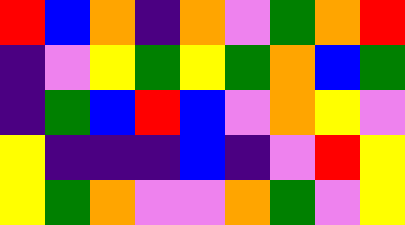[["red", "blue", "orange", "indigo", "orange", "violet", "green", "orange", "red"], ["indigo", "violet", "yellow", "green", "yellow", "green", "orange", "blue", "green"], ["indigo", "green", "blue", "red", "blue", "violet", "orange", "yellow", "violet"], ["yellow", "indigo", "indigo", "indigo", "blue", "indigo", "violet", "red", "yellow"], ["yellow", "green", "orange", "violet", "violet", "orange", "green", "violet", "yellow"]]